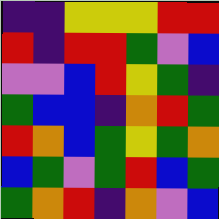[["indigo", "indigo", "yellow", "yellow", "yellow", "red", "red"], ["red", "indigo", "red", "red", "green", "violet", "blue"], ["violet", "violet", "blue", "red", "yellow", "green", "indigo"], ["green", "blue", "blue", "indigo", "orange", "red", "green"], ["red", "orange", "blue", "green", "yellow", "green", "orange"], ["blue", "green", "violet", "green", "red", "blue", "green"], ["green", "orange", "red", "indigo", "orange", "violet", "blue"]]